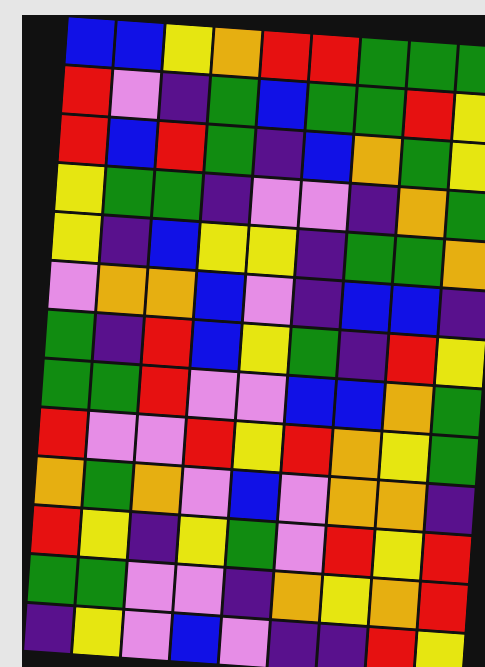[["blue", "blue", "yellow", "orange", "red", "red", "green", "green", "green"], ["red", "violet", "indigo", "green", "blue", "green", "green", "red", "yellow"], ["red", "blue", "red", "green", "indigo", "blue", "orange", "green", "yellow"], ["yellow", "green", "green", "indigo", "violet", "violet", "indigo", "orange", "green"], ["yellow", "indigo", "blue", "yellow", "yellow", "indigo", "green", "green", "orange"], ["violet", "orange", "orange", "blue", "violet", "indigo", "blue", "blue", "indigo"], ["green", "indigo", "red", "blue", "yellow", "green", "indigo", "red", "yellow"], ["green", "green", "red", "violet", "violet", "blue", "blue", "orange", "green"], ["red", "violet", "violet", "red", "yellow", "red", "orange", "yellow", "green"], ["orange", "green", "orange", "violet", "blue", "violet", "orange", "orange", "indigo"], ["red", "yellow", "indigo", "yellow", "green", "violet", "red", "yellow", "red"], ["green", "green", "violet", "violet", "indigo", "orange", "yellow", "orange", "red"], ["indigo", "yellow", "violet", "blue", "violet", "indigo", "indigo", "red", "yellow"]]